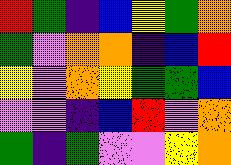[["red", "green", "indigo", "blue", "yellow", "green", "orange"], ["green", "violet", "orange", "orange", "indigo", "blue", "red"], ["yellow", "violet", "orange", "yellow", "green", "green", "blue"], ["violet", "violet", "indigo", "blue", "red", "violet", "orange"], ["green", "indigo", "green", "violet", "violet", "yellow", "orange"]]